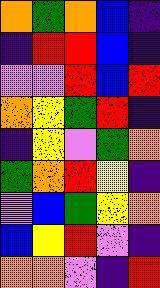[["orange", "green", "orange", "blue", "indigo"], ["indigo", "red", "red", "blue", "indigo"], ["violet", "violet", "red", "blue", "red"], ["orange", "yellow", "green", "red", "indigo"], ["indigo", "yellow", "violet", "green", "orange"], ["green", "orange", "red", "yellow", "indigo"], ["violet", "blue", "green", "yellow", "orange"], ["blue", "yellow", "red", "violet", "indigo"], ["orange", "orange", "violet", "indigo", "red"]]